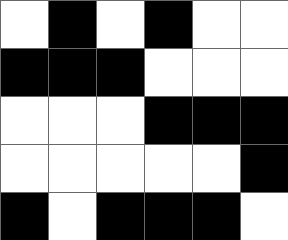[["white", "black", "white", "black", "white", "white"], ["black", "black", "black", "white", "white", "white"], ["white", "white", "white", "black", "black", "black"], ["white", "white", "white", "white", "white", "black"], ["black", "white", "black", "black", "black", "white"]]